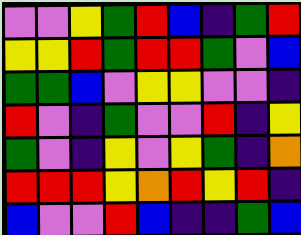[["violet", "violet", "yellow", "green", "red", "blue", "indigo", "green", "red"], ["yellow", "yellow", "red", "green", "red", "red", "green", "violet", "blue"], ["green", "green", "blue", "violet", "yellow", "yellow", "violet", "violet", "indigo"], ["red", "violet", "indigo", "green", "violet", "violet", "red", "indigo", "yellow"], ["green", "violet", "indigo", "yellow", "violet", "yellow", "green", "indigo", "orange"], ["red", "red", "red", "yellow", "orange", "red", "yellow", "red", "indigo"], ["blue", "violet", "violet", "red", "blue", "indigo", "indigo", "green", "blue"]]